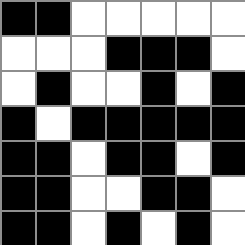[["black", "black", "white", "white", "white", "white", "white"], ["white", "white", "white", "black", "black", "black", "white"], ["white", "black", "white", "white", "black", "white", "black"], ["black", "white", "black", "black", "black", "black", "black"], ["black", "black", "white", "black", "black", "white", "black"], ["black", "black", "white", "white", "black", "black", "white"], ["black", "black", "white", "black", "white", "black", "white"]]